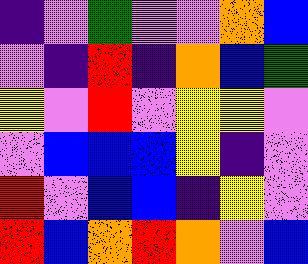[["indigo", "violet", "green", "violet", "violet", "orange", "blue"], ["violet", "indigo", "red", "indigo", "orange", "blue", "green"], ["yellow", "violet", "red", "violet", "yellow", "yellow", "violet"], ["violet", "blue", "blue", "blue", "yellow", "indigo", "violet"], ["red", "violet", "blue", "blue", "indigo", "yellow", "violet"], ["red", "blue", "orange", "red", "orange", "violet", "blue"]]